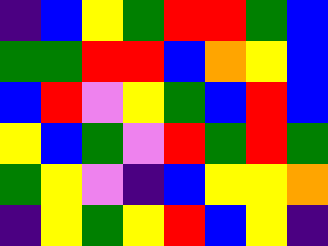[["indigo", "blue", "yellow", "green", "red", "red", "green", "blue"], ["green", "green", "red", "red", "blue", "orange", "yellow", "blue"], ["blue", "red", "violet", "yellow", "green", "blue", "red", "blue"], ["yellow", "blue", "green", "violet", "red", "green", "red", "green"], ["green", "yellow", "violet", "indigo", "blue", "yellow", "yellow", "orange"], ["indigo", "yellow", "green", "yellow", "red", "blue", "yellow", "indigo"]]